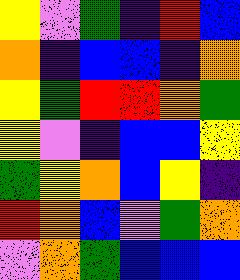[["yellow", "violet", "green", "indigo", "red", "blue"], ["orange", "indigo", "blue", "blue", "indigo", "orange"], ["yellow", "green", "red", "red", "orange", "green"], ["yellow", "violet", "indigo", "blue", "blue", "yellow"], ["green", "yellow", "orange", "blue", "yellow", "indigo"], ["red", "orange", "blue", "violet", "green", "orange"], ["violet", "orange", "green", "blue", "blue", "blue"]]